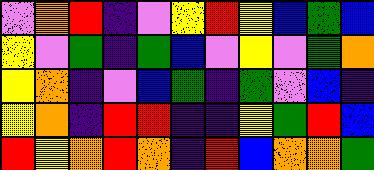[["violet", "orange", "red", "indigo", "violet", "yellow", "red", "yellow", "blue", "green", "blue"], ["yellow", "violet", "green", "indigo", "green", "blue", "violet", "yellow", "violet", "green", "orange"], ["yellow", "orange", "indigo", "violet", "blue", "green", "indigo", "green", "violet", "blue", "indigo"], ["yellow", "orange", "indigo", "red", "red", "indigo", "indigo", "yellow", "green", "red", "blue"], ["red", "yellow", "orange", "red", "orange", "indigo", "red", "blue", "orange", "orange", "green"]]